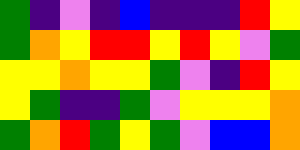[["green", "indigo", "violet", "indigo", "blue", "indigo", "indigo", "indigo", "red", "yellow"], ["green", "orange", "yellow", "red", "red", "yellow", "red", "yellow", "violet", "green"], ["yellow", "yellow", "orange", "yellow", "yellow", "green", "violet", "indigo", "red", "yellow"], ["yellow", "green", "indigo", "indigo", "green", "violet", "yellow", "yellow", "yellow", "orange"], ["green", "orange", "red", "green", "yellow", "green", "violet", "blue", "blue", "orange"]]